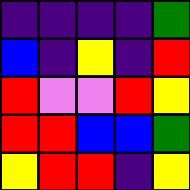[["indigo", "indigo", "indigo", "indigo", "green"], ["blue", "indigo", "yellow", "indigo", "red"], ["red", "violet", "violet", "red", "yellow"], ["red", "red", "blue", "blue", "green"], ["yellow", "red", "red", "indigo", "yellow"]]